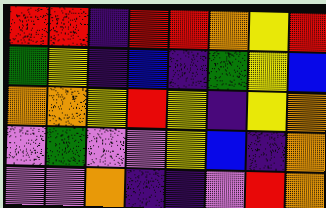[["red", "red", "indigo", "red", "red", "orange", "yellow", "red"], ["green", "yellow", "indigo", "blue", "indigo", "green", "yellow", "blue"], ["orange", "orange", "yellow", "red", "yellow", "indigo", "yellow", "orange"], ["violet", "green", "violet", "violet", "yellow", "blue", "indigo", "orange"], ["violet", "violet", "orange", "indigo", "indigo", "violet", "red", "orange"]]